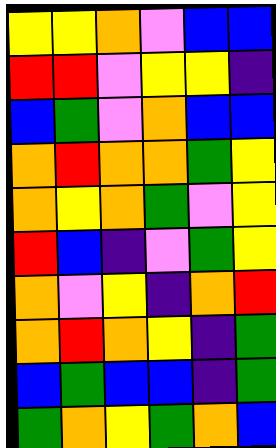[["yellow", "yellow", "orange", "violet", "blue", "blue"], ["red", "red", "violet", "yellow", "yellow", "indigo"], ["blue", "green", "violet", "orange", "blue", "blue"], ["orange", "red", "orange", "orange", "green", "yellow"], ["orange", "yellow", "orange", "green", "violet", "yellow"], ["red", "blue", "indigo", "violet", "green", "yellow"], ["orange", "violet", "yellow", "indigo", "orange", "red"], ["orange", "red", "orange", "yellow", "indigo", "green"], ["blue", "green", "blue", "blue", "indigo", "green"], ["green", "orange", "yellow", "green", "orange", "blue"]]